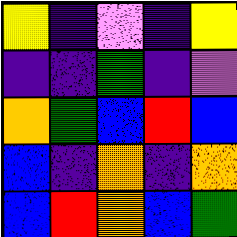[["yellow", "indigo", "violet", "indigo", "yellow"], ["indigo", "indigo", "green", "indigo", "violet"], ["orange", "green", "blue", "red", "blue"], ["blue", "indigo", "orange", "indigo", "orange"], ["blue", "red", "orange", "blue", "green"]]